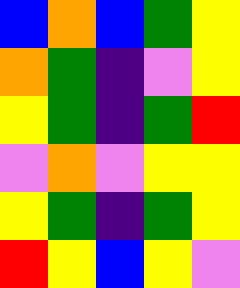[["blue", "orange", "blue", "green", "yellow"], ["orange", "green", "indigo", "violet", "yellow"], ["yellow", "green", "indigo", "green", "red"], ["violet", "orange", "violet", "yellow", "yellow"], ["yellow", "green", "indigo", "green", "yellow"], ["red", "yellow", "blue", "yellow", "violet"]]